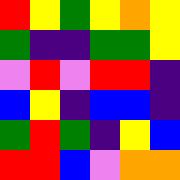[["red", "yellow", "green", "yellow", "orange", "yellow"], ["green", "indigo", "indigo", "green", "green", "yellow"], ["violet", "red", "violet", "red", "red", "indigo"], ["blue", "yellow", "indigo", "blue", "blue", "indigo"], ["green", "red", "green", "indigo", "yellow", "blue"], ["red", "red", "blue", "violet", "orange", "orange"]]